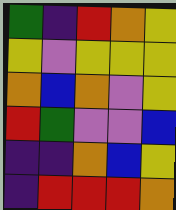[["green", "indigo", "red", "orange", "yellow"], ["yellow", "violet", "yellow", "yellow", "yellow"], ["orange", "blue", "orange", "violet", "yellow"], ["red", "green", "violet", "violet", "blue"], ["indigo", "indigo", "orange", "blue", "yellow"], ["indigo", "red", "red", "red", "orange"]]